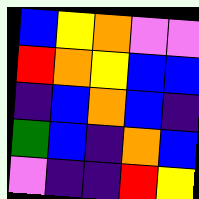[["blue", "yellow", "orange", "violet", "violet"], ["red", "orange", "yellow", "blue", "blue"], ["indigo", "blue", "orange", "blue", "indigo"], ["green", "blue", "indigo", "orange", "blue"], ["violet", "indigo", "indigo", "red", "yellow"]]